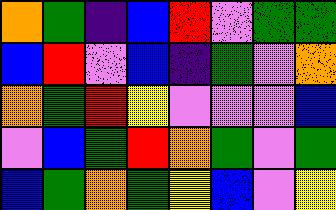[["orange", "green", "indigo", "blue", "red", "violet", "green", "green"], ["blue", "red", "violet", "blue", "indigo", "green", "violet", "orange"], ["orange", "green", "red", "yellow", "violet", "violet", "violet", "blue"], ["violet", "blue", "green", "red", "orange", "green", "violet", "green"], ["blue", "green", "orange", "green", "yellow", "blue", "violet", "yellow"]]